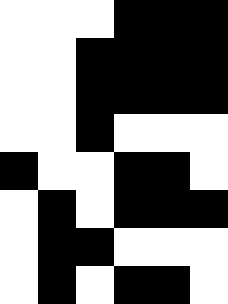[["white", "white", "white", "black", "black", "black"], ["white", "white", "black", "black", "black", "black"], ["white", "white", "black", "black", "black", "black"], ["white", "white", "black", "white", "white", "white"], ["black", "white", "white", "black", "black", "white"], ["white", "black", "white", "black", "black", "black"], ["white", "black", "black", "white", "white", "white"], ["white", "black", "white", "black", "black", "white"]]